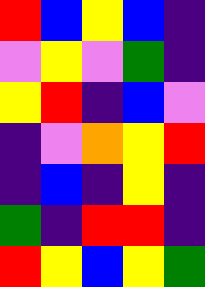[["red", "blue", "yellow", "blue", "indigo"], ["violet", "yellow", "violet", "green", "indigo"], ["yellow", "red", "indigo", "blue", "violet"], ["indigo", "violet", "orange", "yellow", "red"], ["indigo", "blue", "indigo", "yellow", "indigo"], ["green", "indigo", "red", "red", "indigo"], ["red", "yellow", "blue", "yellow", "green"]]